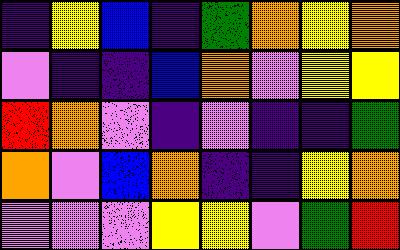[["indigo", "yellow", "blue", "indigo", "green", "orange", "yellow", "orange"], ["violet", "indigo", "indigo", "blue", "orange", "violet", "yellow", "yellow"], ["red", "orange", "violet", "indigo", "violet", "indigo", "indigo", "green"], ["orange", "violet", "blue", "orange", "indigo", "indigo", "yellow", "orange"], ["violet", "violet", "violet", "yellow", "yellow", "violet", "green", "red"]]